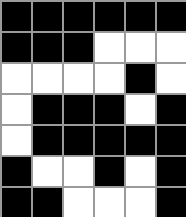[["black", "black", "black", "black", "black", "black"], ["black", "black", "black", "white", "white", "white"], ["white", "white", "white", "white", "black", "white"], ["white", "black", "black", "black", "white", "black"], ["white", "black", "black", "black", "black", "black"], ["black", "white", "white", "black", "white", "black"], ["black", "black", "white", "white", "white", "black"]]